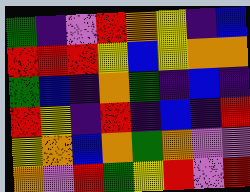[["green", "indigo", "violet", "red", "orange", "yellow", "indigo", "blue"], ["red", "red", "red", "yellow", "blue", "yellow", "orange", "orange"], ["green", "blue", "indigo", "orange", "green", "indigo", "blue", "indigo"], ["red", "yellow", "indigo", "red", "indigo", "blue", "indigo", "red"], ["yellow", "orange", "blue", "orange", "green", "orange", "violet", "violet"], ["orange", "violet", "red", "green", "yellow", "red", "violet", "red"]]